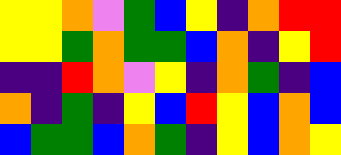[["yellow", "yellow", "orange", "violet", "green", "blue", "yellow", "indigo", "orange", "red", "red"], ["yellow", "yellow", "green", "orange", "green", "green", "blue", "orange", "indigo", "yellow", "red"], ["indigo", "indigo", "red", "orange", "violet", "yellow", "indigo", "orange", "green", "indigo", "blue"], ["orange", "indigo", "green", "indigo", "yellow", "blue", "red", "yellow", "blue", "orange", "blue"], ["blue", "green", "green", "blue", "orange", "green", "indigo", "yellow", "blue", "orange", "yellow"]]